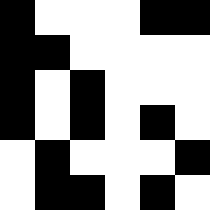[["black", "white", "white", "white", "black", "black"], ["black", "black", "white", "white", "white", "white"], ["black", "white", "black", "white", "white", "white"], ["black", "white", "black", "white", "black", "white"], ["white", "black", "white", "white", "white", "black"], ["white", "black", "black", "white", "black", "white"]]